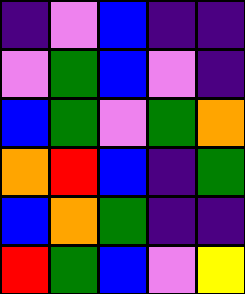[["indigo", "violet", "blue", "indigo", "indigo"], ["violet", "green", "blue", "violet", "indigo"], ["blue", "green", "violet", "green", "orange"], ["orange", "red", "blue", "indigo", "green"], ["blue", "orange", "green", "indigo", "indigo"], ["red", "green", "blue", "violet", "yellow"]]